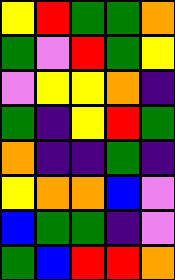[["yellow", "red", "green", "green", "orange"], ["green", "violet", "red", "green", "yellow"], ["violet", "yellow", "yellow", "orange", "indigo"], ["green", "indigo", "yellow", "red", "green"], ["orange", "indigo", "indigo", "green", "indigo"], ["yellow", "orange", "orange", "blue", "violet"], ["blue", "green", "green", "indigo", "violet"], ["green", "blue", "red", "red", "orange"]]